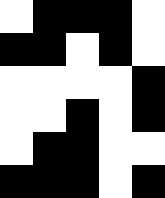[["white", "black", "black", "black", "white"], ["black", "black", "white", "black", "white"], ["white", "white", "white", "white", "black"], ["white", "white", "black", "white", "black"], ["white", "black", "black", "white", "white"], ["black", "black", "black", "white", "black"]]